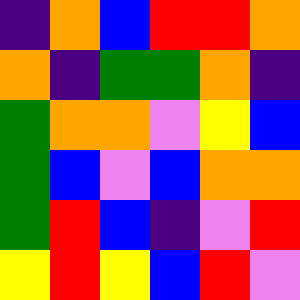[["indigo", "orange", "blue", "red", "red", "orange"], ["orange", "indigo", "green", "green", "orange", "indigo"], ["green", "orange", "orange", "violet", "yellow", "blue"], ["green", "blue", "violet", "blue", "orange", "orange"], ["green", "red", "blue", "indigo", "violet", "red"], ["yellow", "red", "yellow", "blue", "red", "violet"]]